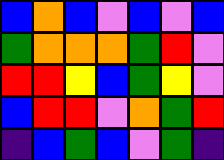[["blue", "orange", "blue", "violet", "blue", "violet", "blue"], ["green", "orange", "orange", "orange", "green", "red", "violet"], ["red", "red", "yellow", "blue", "green", "yellow", "violet"], ["blue", "red", "red", "violet", "orange", "green", "red"], ["indigo", "blue", "green", "blue", "violet", "green", "indigo"]]